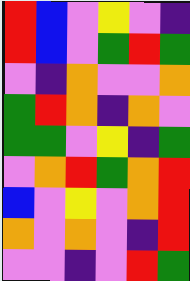[["red", "blue", "violet", "yellow", "violet", "indigo"], ["red", "blue", "violet", "green", "red", "green"], ["violet", "indigo", "orange", "violet", "violet", "orange"], ["green", "red", "orange", "indigo", "orange", "violet"], ["green", "green", "violet", "yellow", "indigo", "green"], ["violet", "orange", "red", "green", "orange", "red"], ["blue", "violet", "yellow", "violet", "orange", "red"], ["orange", "violet", "orange", "violet", "indigo", "red"], ["violet", "violet", "indigo", "violet", "red", "green"]]